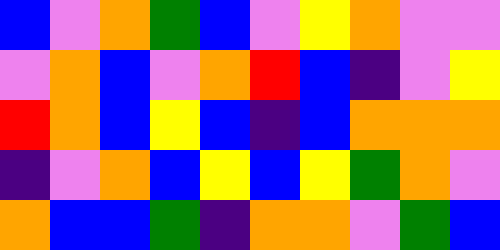[["blue", "violet", "orange", "green", "blue", "violet", "yellow", "orange", "violet", "violet"], ["violet", "orange", "blue", "violet", "orange", "red", "blue", "indigo", "violet", "yellow"], ["red", "orange", "blue", "yellow", "blue", "indigo", "blue", "orange", "orange", "orange"], ["indigo", "violet", "orange", "blue", "yellow", "blue", "yellow", "green", "orange", "violet"], ["orange", "blue", "blue", "green", "indigo", "orange", "orange", "violet", "green", "blue"]]